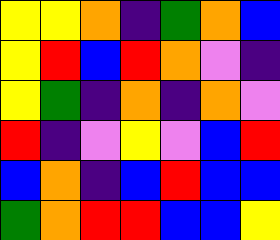[["yellow", "yellow", "orange", "indigo", "green", "orange", "blue"], ["yellow", "red", "blue", "red", "orange", "violet", "indigo"], ["yellow", "green", "indigo", "orange", "indigo", "orange", "violet"], ["red", "indigo", "violet", "yellow", "violet", "blue", "red"], ["blue", "orange", "indigo", "blue", "red", "blue", "blue"], ["green", "orange", "red", "red", "blue", "blue", "yellow"]]